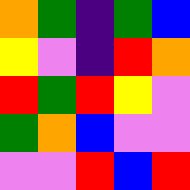[["orange", "green", "indigo", "green", "blue"], ["yellow", "violet", "indigo", "red", "orange"], ["red", "green", "red", "yellow", "violet"], ["green", "orange", "blue", "violet", "violet"], ["violet", "violet", "red", "blue", "red"]]